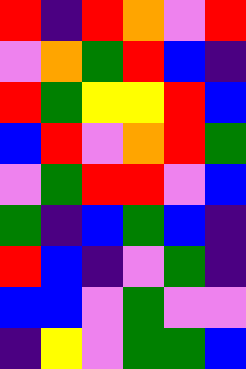[["red", "indigo", "red", "orange", "violet", "red"], ["violet", "orange", "green", "red", "blue", "indigo"], ["red", "green", "yellow", "yellow", "red", "blue"], ["blue", "red", "violet", "orange", "red", "green"], ["violet", "green", "red", "red", "violet", "blue"], ["green", "indigo", "blue", "green", "blue", "indigo"], ["red", "blue", "indigo", "violet", "green", "indigo"], ["blue", "blue", "violet", "green", "violet", "violet"], ["indigo", "yellow", "violet", "green", "green", "blue"]]